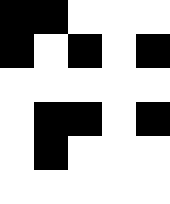[["black", "black", "white", "white", "white"], ["black", "white", "black", "white", "black"], ["white", "white", "white", "white", "white"], ["white", "black", "black", "white", "black"], ["white", "black", "white", "white", "white"], ["white", "white", "white", "white", "white"]]